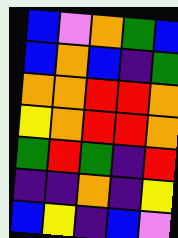[["blue", "violet", "orange", "green", "blue"], ["blue", "orange", "blue", "indigo", "green"], ["orange", "orange", "red", "red", "orange"], ["yellow", "orange", "red", "red", "orange"], ["green", "red", "green", "indigo", "red"], ["indigo", "indigo", "orange", "indigo", "yellow"], ["blue", "yellow", "indigo", "blue", "violet"]]